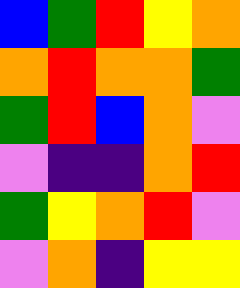[["blue", "green", "red", "yellow", "orange"], ["orange", "red", "orange", "orange", "green"], ["green", "red", "blue", "orange", "violet"], ["violet", "indigo", "indigo", "orange", "red"], ["green", "yellow", "orange", "red", "violet"], ["violet", "orange", "indigo", "yellow", "yellow"]]